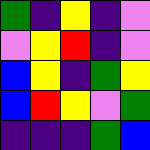[["green", "indigo", "yellow", "indigo", "violet"], ["violet", "yellow", "red", "indigo", "violet"], ["blue", "yellow", "indigo", "green", "yellow"], ["blue", "red", "yellow", "violet", "green"], ["indigo", "indigo", "indigo", "green", "blue"]]